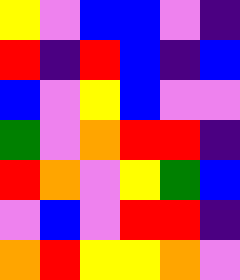[["yellow", "violet", "blue", "blue", "violet", "indigo"], ["red", "indigo", "red", "blue", "indigo", "blue"], ["blue", "violet", "yellow", "blue", "violet", "violet"], ["green", "violet", "orange", "red", "red", "indigo"], ["red", "orange", "violet", "yellow", "green", "blue"], ["violet", "blue", "violet", "red", "red", "indigo"], ["orange", "red", "yellow", "yellow", "orange", "violet"]]